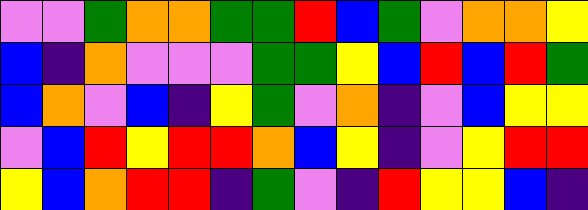[["violet", "violet", "green", "orange", "orange", "green", "green", "red", "blue", "green", "violet", "orange", "orange", "yellow"], ["blue", "indigo", "orange", "violet", "violet", "violet", "green", "green", "yellow", "blue", "red", "blue", "red", "green"], ["blue", "orange", "violet", "blue", "indigo", "yellow", "green", "violet", "orange", "indigo", "violet", "blue", "yellow", "yellow"], ["violet", "blue", "red", "yellow", "red", "red", "orange", "blue", "yellow", "indigo", "violet", "yellow", "red", "red"], ["yellow", "blue", "orange", "red", "red", "indigo", "green", "violet", "indigo", "red", "yellow", "yellow", "blue", "indigo"]]